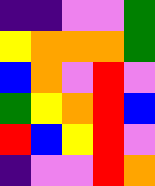[["indigo", "indigo", "violet", "violet", "green"], ["yellow", "orange", "orange", "orange", "green"], ["blue", "orange", "violet", "red", "violet"], ["green", "yellow", "orange", "red", "blue"], ["red", "blue", "yellow", "red", "violet"], ["indigo", "violet", "violet", "red", "orange"]]